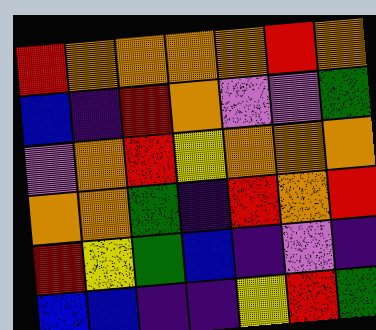[["red", "orange", "orange", "orange", "orange", "red", "orange"], ["blue", "indigo", "red", "orange", "violet", "violet", "green"], ["violet", "orange", "red", "yellow", "orange", "orange", "orange"], ["orange", "orange", "green", "indigo", "red", "orange", "red"], ["red", "yellow", "green", "blue", "indigo", "violet", "indigo"], ["blue", "blue", "indigo", "indigo", "yellow", "red", "green"]]